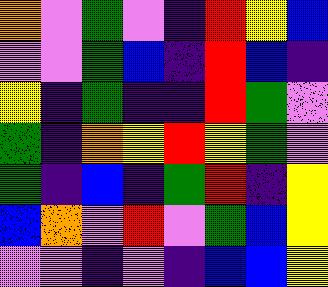[["orange", "violet", "green", "violet", "indigo", "red", "yellow", "blue"], ["violet", "violet", "green", "blue", "indigo", "red", "blue", "indigo"], ["yellow", "indigo", "green", "indigo", "indigo", "red", "green", "violet"], ["green", "indigo", "orange", "yellow", "red", "yellow", "green", "violet"], ["green", "indigo", "blue", "indigo", "green", "red", "indigo", "yellow"], ["blue", "orange", "violet", "red", "violet", "green", "blue", "yellow"], ["violet", "violet", "indigo", "violet", "indigo", "blue", "blue", "yellow"]]